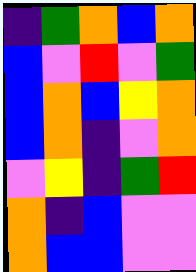[["indigo", "green", "orange", "blue", "orange"], ["blue", "violet", "red", "violet", "green"], ["blue", "orange", "blue", "yellow", "orange"], ["blue", "orange", "indigo", "violet", "orange"], ["violet", "yellow", "indigo", "green", "red"], ["orange", "indigo", "blue", "violet", "violet"], ["orange", "blue", "blue", "violet", "violet"]]